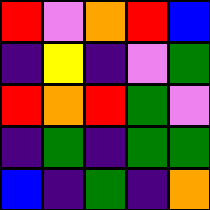[["red", "violet", "orange", "red", "blue"], ["indigo", "yellow", "indigo", "violet", "green"], ["red", "orange", "red", "green", "violet"], ["indigo", "green", "indigo", "green", "green"], ["blue", "indigo", "green", "indigo", "orange"]]